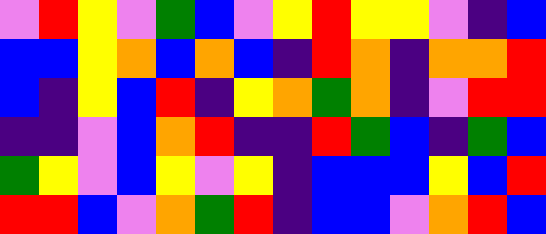[["violet", "red", "yellow", "violet", "green", "blue", "violet", "yellow", "red", "yellow", "yellow", "violet", "indigo", "blue"], ["blue", "blue", "yellow", "orange", "blue", "orange", "blue", "indigo", "red", "orange", "indigo", "orange", "orange", "red"], ["blue", "indigo", "yellow", "blue", "red", "indigo", "yellow", "orange", "green", "orange", "indigo", "violet", "red", "red"], ["indigo", "indigo", "violet", "blue", "orange", "red", "indigo", "indigo", "red", "green", "blue", "indigo", "green", "blue"], ["green", "yellow", "violet", "blue", "yellow", "violet", "yellow", "indigo", "blue", "blue", "blue", "yellow", "blue", "red"], ["red", "red", "blue", "violet", "orange", "green", "red", "indigo", "blue", "blue", "violet", "orange", "red", "blue"]]